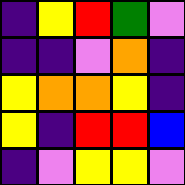[["indigo", "yellow", "red", "green", "violet"], ["indigo", "indigo", "violet", "orange", "indigo"], ["yellow", "orange", "orange", "yellow", "indigo"], ["yellow", "indigo", "red", "red", "blue"], ["indigo", "violet", "yellow", "yellow", "violet"]]